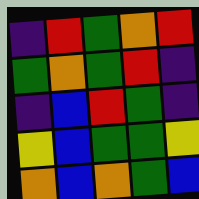[["indigo", "red", "green", "orange", "red"], ["green", "orange", "green", "red", "indigo"], ["indigo", "blue", "red", "green", "indigo"], ["yellow", "blue", "green", "green", "yellow"], ["orange", "blue", "orange", "green", "blue"]]